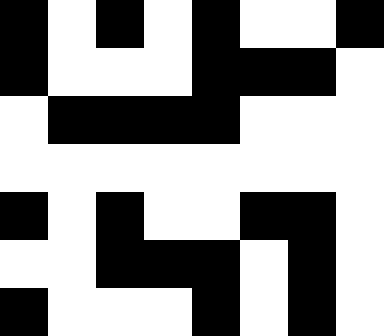[["black", "white", "black", "white", "black", "white", "white", "black"], ["black", "white", "white", "white", "black", "black", "black", "white"], ["white", "black", "black", "black", "black", "white", "white", "white"], ["white", "white", "white", "white", "white", "white", "white", "white"], ["black", "white", "black", "white", "white", "black", "black", "white"], ["white", "white", "black", "black", "black", "white", "black", "white"], ["black", "white", "white", "white", "black", "white", "black", "white"]]